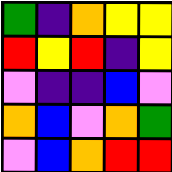[["green", "indigo", "orange", "yellow", "yellow"], ["red", "yellow", "red", "indigo", "yellow"], ["violet", "indigo", "indigo", "blue", "violet"], ["orange", "blue", "violet", "orange", "green"], ["violet", "blue", "orange", "red", "red"]]